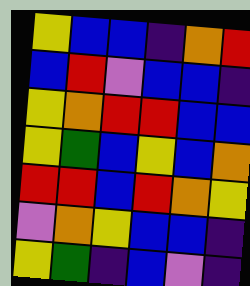[["yellow", "blue", "blue", "indigo", "orange", "red"], ["blue", "red", "violet", "blue", "blue", "indigo"], ["yellow", "orange", "red", "red", "blue", "blue"], ["yellow", "green", "blue", "yellow", "blue", "orange"], ["red", "red", "blue", "red", "orange", "yellow"], ["violet", "orange", "yellow", "blue", "blue", "indigo"], ["yellow", "green", "indigo", "blue", "violet", "indigo"]]